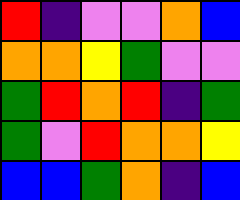[["red", "indigo", "violet", "violet", "orange", "blue"], ["orange", "orange", "yellow", "green", "violet", "violet"], ["green", "red", "orange", "red", "indigo", "green"], ["green", "violet", "red", "orange", "orange", "yellow"], ["blue", "blue", "green", "orange", "indigo", "blue"]]